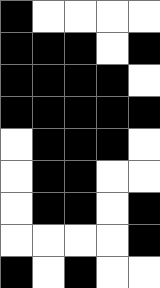[["black", "white", "white", "white", "white"], ["black", "black", "black", "white", "black"], ["black", "black", "black", "black", "white"], ["black", "black", "black", "black", "black"], ["white", "black", "black", "black", "white"], ["white", "black", "black", "white", "white"], ["white", "black", "black", "white", "black"], ["white", "white", "white", "white", "black"], ["black", "white", "black", "white", "white"]]